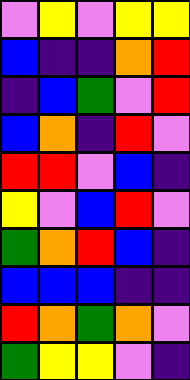[["violet", "yellow", "violet", "yellow", "yellow"], ["blue", "indigo", "indigo", "orange", "red"], ["indigo", "blue", "green", "violet", "red"], ["blue", "orange", "indigo", "red", "violet"], ["red", "red", "violet", "blue", "indigo"], ["yellow", "violet", "blue", "red", "violet"], ["green", "orange", "red", "blue", "indigo"], ["blue", "blue", "blue", "indigo", "indigo"], ["red", "orange", "green", "orange", "violet"], ["green", "yellow", "yellow", "violet", "indigo"]]